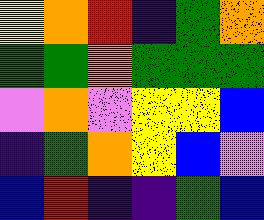[["yellow", "orange", "red", "indigo", "green", "orange"], ["green", "green", "orange", "green", "green", "green"], ["violet", "orange", "violet", "yellow", "yellow", "blue"], ["indigo", "green", "orange", "yellow", "blue", "violet"], ["blue", "red", "indigo", "indigo", "green", "blue"]]